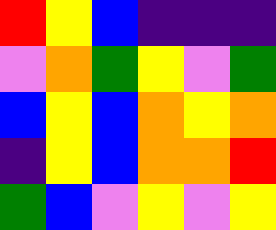[["red", "yellow", "blue", "indigo", "indigo", "indigo"], ["violet", "orange", "green", "yellow", "violet", "green"], ["blue", "yellow", "blue", "orange", "yellow", "orange"], ["indigo", "yellow", "blue", "orange", "orange", "red"], ["green", "blue", "violet", "yellow", "violet", "yellow"]]